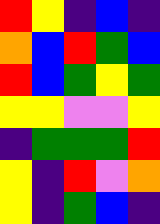[["red", "yellow", "indigo", "blue", "indigo"], ["orange", "blue", "red", "green", "blue"], ["red", "blue", "green", "yellow", "green"], ["yellow", "yellow", "violet", "violet", "yellow"], ["indigo", "green", "green", "green", "red"], ["yellow", "indigo", "red", "violet", "orange"], ["yellow", "indigo", "green", "blue", "indigo"]]